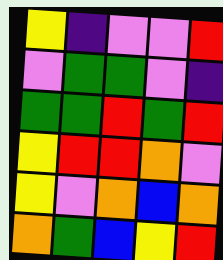[["yellow", "indigo", "violet", "violet", "red"], ["violet", "green", "green", "violet", "indigo"], ["green", "green", "red", "green", "red"], ["yellow", "red", "red", "orange", "violet"], ["yellow", "violet", "orange", "blue", "orange"], ["orange", "green", "blue", "yellow", "red"]]